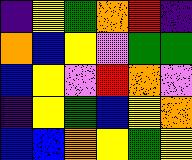[["indigo", "yellow", "green", "orange", "red", "indigo"], ["orange", "blue", "yellow", "violet", "green", "green"], ["blue", "yellow", "violet", "red", "orange", "violet"], ["indigo", "yellow", "green", "blue", "yellow", "orange"], ["blue", "blue", "orange", "yellow", "green", "yellow"]]